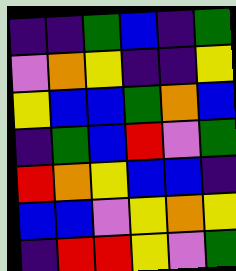[["indigo", "indigo", "green", "blue", "indigo", "green"], ["violet", "orange", "yellow", "indigo", "indigo", "yellow"], ["yellow", "blue", "blue", "green", "orange", "blue"], ["indigo", "green", "blue", "red", "violet", "green"], ["red", "orange", "yellow", "blue", "blue", "indigo"], ["blue", "blue", "violet", "yellow", "orange", "yellow"], ["indigo", "red", "red", "yellow", "violet", "green"]]